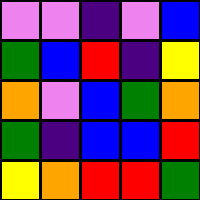[["violet", "violet", "indigo", "violet", "blue"], ["green", "blue", "red", "indigo", "yellow"], ["orange", "violet", "blue", "green", "orange"], ["green", "indigo", "blue", "blue", "red"], ["yellow", "orange", "red", "red", "green"]]